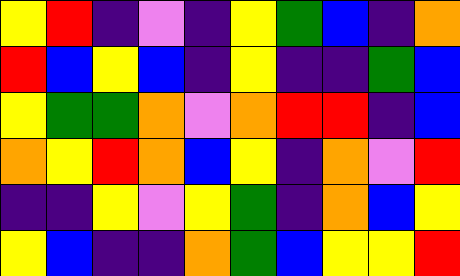[["yellow", "red", "indigo", "violet", "indigo", "yellow", "green", "blue", "indigo", "orange"], ["red", "blue", "yellow", "blue", "indigo", "yellow", "indigo", "indigo", "green", "blue"], ["yellow", "green", "green", "orange", "violet", "orange", "red", "red", "indigo", "blue"], ["orange", "yellow", "red", "orange", "blue", "yellow", "indigo", "orange", "violet", "red"], ["indigo", "indigo", "yellow", "violet", "yellow", "green", "indigo", "orange", "blue", "yellow"], ["yellow", "blue", "indigo", "indigo", "orange", "green", "blue", "yellow", "yellow", "red"]]